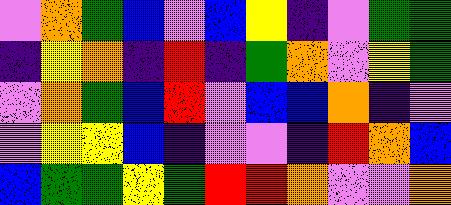[["violet", "orange", "green", "blue", "violet", "blue", "yellow", "indigo", "violet", "green", "green"], ["indigo", "yellow", "orange", "indigo", "red", "indigo", "green", "orange", "violet", "yellow", "green"], ["violet", "orange", "green", "blue", "red", "violet", "blue", "blue", "orange", "indigo", "violet"], ["violet", "yellow", "yellow", "blue", "indigo", "violet", "violet", "indigo", "red", "orange", "blue"], ["blue", "green", "green", "yellow", "green", "red", "red", "orange", "violet", "violet", "orange"]]